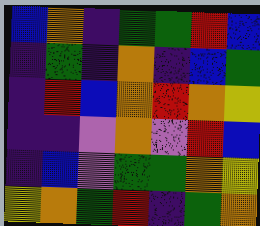[["blue", "orange", "indigo", "green", "green", "red", "blue"], ["indigo", "green", "indigo", "orange", "indigo", "blue", "green"], ["indigo", "red", "blue", "orange", "red", "orange", "yellow"], ["indigo", "indigo", "violet", "orange", "violet", "red", "blue"], ["indigo", "blue", "violet", "green", "green", "orange", "yellow"], ["yellow", "orange", "green", "red", "indigo", "green", "orange"]]